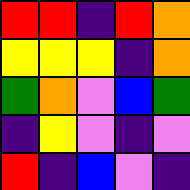[["red", "red", "indigo", "red", "orange"], ["yellow", "yellow", "yellow", "indigo", "orange"], ["green", "orange", "violet", "blue", "green"], ["indigo", "yellow", "violet", "indigo", "violet"], ["red", "indigo", "blue", "violet", "indigo"]]